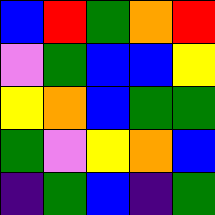[["blue", "red", "green", "orange", "red"], ["violet", "green", "blue", "blue", "yellow"], ["yellow", "orange", "blue", "green", "green"], ["green", "violet", "yellow", "orange", "blue"], ["indigo", "green", "blue", "indigo", "green"]]